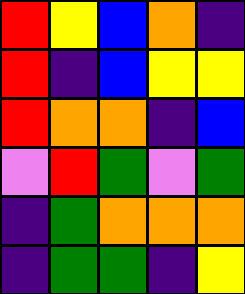[["red", "yellow", "blue", "orange", "indigo"], ["red", "indigo", "blue", "yellow", "yellow"], ["red", "orange", "orange", "indigo", "blue"], ["violet", "red", "green", "violet", "green"], ["indigo", "green", "orange", "orange", "orange"], ["indigo", "green", "green", "indigo", "yellow"]]